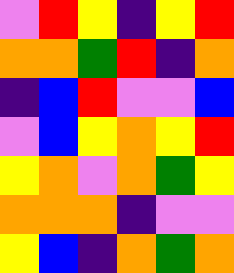[["violet", "red", "yellow", "indigo", "yellow", "red"], ["orange", "orange", "green", "red", "indigo", "orange"], ["indigo", "blue", "red", "violet", "violet", "blue"], ["violet", "blue", "yellow", "orange", "yellow", "red"], ["yellow", "orange", "violet", "orange", "green", "yellow"], ["orange", "orange", "orange", "indigo", "violet", "violet"], ["yellow", "blue", "indigo", "orange", "green", "orange"]]